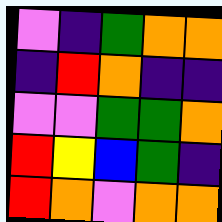[["violet", "indigo", "green", "orange", "orange"], ["indigo", "red", "orange", "indigo", "indigo"], ["violet", "violet", "green", "green", "orange"], ["red", "yellow", "blue", "green", "indigo"], ["red", "orange", "violet", "orange", "orange"]]